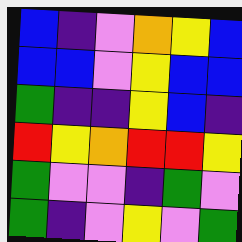[["blue", "indigo", "violet", "orange", "yellow", "blue"], ["blue", "blue", "violet", "yellow", "blue", "blue"], ["green", "indigo", "indigo", "yellow", "blue", "indigo"], ["red", "yellow", "orange", "red", "red", "yellow"], ["green", "violet", "violet", "indigo", "green", "violet"], ["green", "indigo", "violet", "yellow", "violet", "green"]]